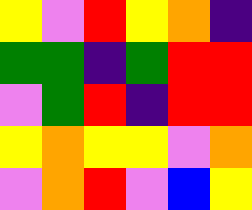[["yellow", "violet", "red", "yellow", "orange", "indigo"], ["green", "green", "indigo", "green", "red", "red"], ["violet", "green", "red", "indigo", "red", "red"], ["yellow", "orange", "yellow", "yellow", "violet", "orange"], ["violet", "orange", "red", "violet", "blue", "yellow"]]